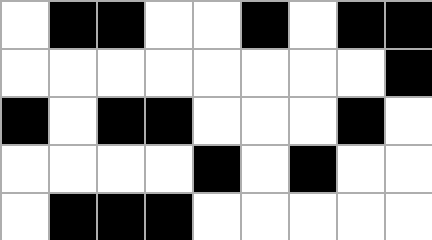[["white", "black", "black", "white", "white", "black", "white", "black", "black"], ["white", "white", "white", "white", "white", "white", "white", "white", "black"], ["black", "white", "black", "black", "white", "white", "white", "black", "white"], ["white", "white", "white", "white", "black", "white", "black", "white", "white"], ["white", "black", "black", "black", "white", "white", "white", "white", "white"]]